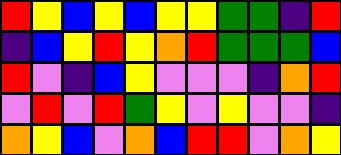[["red", "yellow", "blue", "yellow", "blue", "yellow", "yellow", "green", "green", "indigo", "red"], ["indigo", "blue", "yellow", "red", "yellow", "orange", "red", "green", "green", "green", "blue"], ["red", "violet", "indigo", "blue", "yellow", "violet", "violet", "violet", "indigo", "orange", "red"], ["violet", "red", "violet", "red", "green", "yellow", "violet", "yellow", "violet", "violet", "indigo"], ["orange", "yellow", "blue", "violet", "orange", "blue", "red", "red", "violet", "orange", "yellow"]]